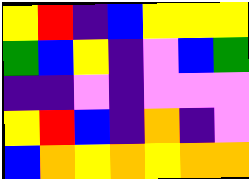[["yellow", "red", "indigo", "blue", "yellow", "yellow", "yellow"], ["green", "blue", "yellow", "indigo", "violet", "blue", "green"], ["indigo", "indigo", "violet", "indigo", "violet", "violet", "violet"], ["yellow", "red", "blue", "indigo", "orange", "indigo", "violet"], ["blue", "orange", "yellow", "orange", "yellow", "orange", "orange"]]